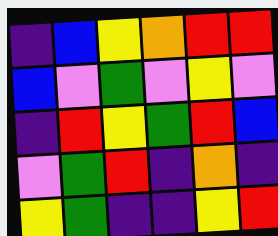[["indigo", "blue", "yellow", "orange", "red", "red"], ["blue", "violet", "green", "violet", "yellow", "violet"], ["indigo", "red", "yellow", "green", "red", "blue"], ["violet", "green", "red", "indigo", "orange", "indigo"], ["yellow", "green", "indigo", "indigo", "yellow", "red"]]